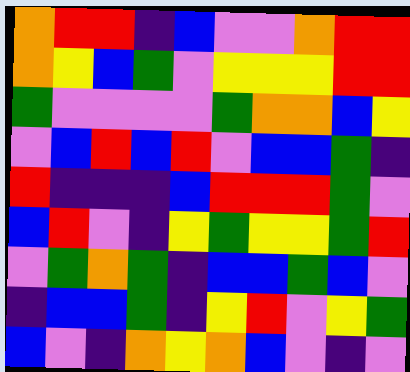[["orange", "red", "red", "indigo", "blue", "violet", "violet", "orange", "red", "red"], ["orange", "yellow", "blue", "green", "violet", "yellow", "yellow", "yellow", "red", "red"], ["green", "violet", "violet", "violet", "violet", "green", "orange", "orange", "blue", "yellow"], ["violet", "blue", "red", "blue", "red", "violet", "blue", "blue", "green", "indigo"], ["red", "indigo", "indigo", "indigo", "blue", "red", "red", "red", "green", "violet"], ["blue", "red", "violet", "indigo", "yellow", "green", "yellow", "yellow", "green", "red"], ["violet", "green", "orange", "green", "indigo", "blue", "blue", "green", "blue", "violet"], ["indigo", "blue", "blue", "green", "indigo", "yellow", "red", "violet", "yellow", "green"], ["blue", "violet", "indigo", "orange", "yellow", "orange", "blue", "violet", "indigo", "violet"]]